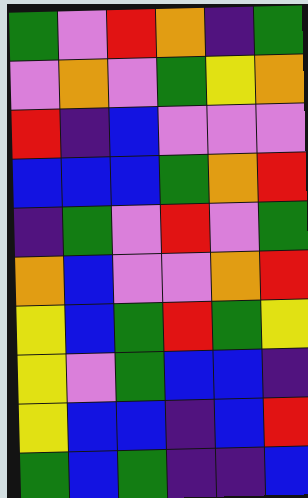[["green", "violet", "red", "orange", "indigo", "green"], ["violet", "orange", "violet", "green", "yellow", "orange"], ["red", "indigo", "blue", "violet", "violet", "violet"], ["blue", "blue", "blue", "green", "orange", "red"], ["indigo", "green", "violet", "red", "violet", "green"], ["orange", "blue", "violet", "violet", "orange", "red"], ["yellow", "blue", "green", "red", "green", "yellow"], ["yellow", "violet", "green", "blue", "blue", "indigo"], ["yellow", "blue", "blue", "indigo", "blue", "red"], ["green", "blue", "green", "indigo", "indigo", "blue"]]